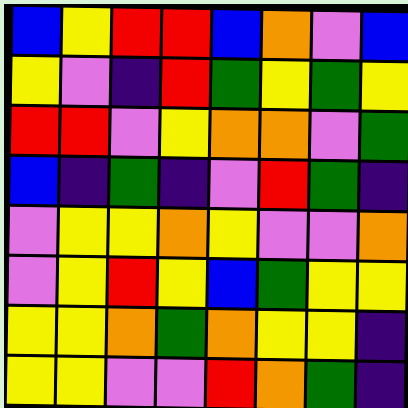[["blue", "yellow", "red", "red", "blue", "orange", "violet", "blue"], ["yellow", "violet", "indigo", "red", "green", "yellow", "green", "yellow"], ["red", "red", "violet", "yellow", "orange", "orange", "violet", "green"], ["blue", "indigo", "green", "indigo", "violet", "red", "green", "indigo"], ["violet", "yellow", "yellow", "orange", "yellow", "violet", "violet", "orange"], ["violet", "yellow", "red", "yellow", "blue", "green", "yellow", "yellow"], ["yellow", "yellow", "orange", "green", "orange", "yellow", "yellow", "indigo"], ["yellow", "yellow", "violet", "violet", "red", "orange", "green", "indigo"]]